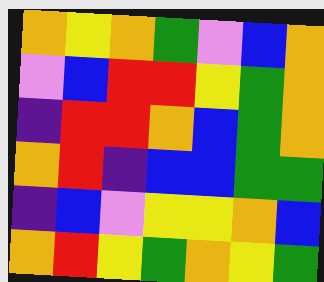[["orange", "yellow", "orange", "green", "violet", "blue", "orange"], ["violet", "blue", "red", "red", "yellow", "green", "orange"], ["indigo", "red", "red", "orange", "blue", "green", "orange"], ["orange", "red", "indigo", "blue", "blue", "green", "green"], ["indigo", "blue", "violet", "yellow", "yellow", "orange", "blue"], ["orange", "red", "yellow", "green", "orange", "yellow", "green"]]